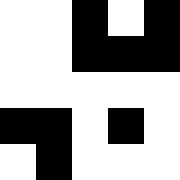[["white", "white", "black", "white", "black"], ["white", "white", "black", "black", "black"], ["white", "white", "white", "white", "white"], ["black", "black", "white", "black", "white"], ["white", "black", "white", "white", "white"]]